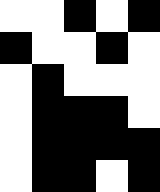[["white", "white", "black", "white", "black"], ["black", "white", "white", "black", "white"], ["white", "black", "white", "white", "white"], ["white", "black", "black", "black", "white"], ["white", "black", "black", "black", "black"], ["white", "black", "black", "white", "black"]]